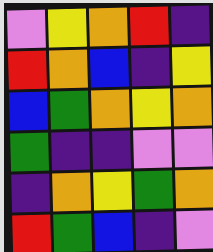[["violet", "yellow", "orange", "red", "indigo"], ["red", "orange", "blue", "indigo", "yellow"], ["blue", "green", "orange", "yellow", "orange"], ["green", "indigo", "indigo", "violet", "violet"], ["indigo", "orange", "yellow", "green", "orange"], ["red", "green", "blue", "indigo", "violet"]]